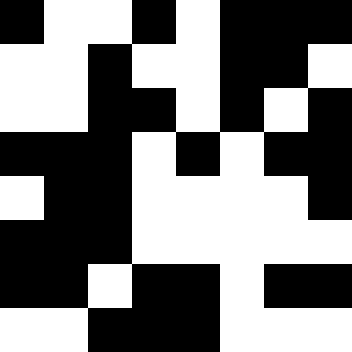[["black", "white", "white", "black", "white", "black", "black", "black"], ["white", "white", "black", "white", "white", "black", "black", "white"], ["white", "white", "black", "black", "white", "black", "white", "black"], ["black", "black", "black", "white", "black", "white", "black", "black"], ["white", "black", "black", "white", "white", "white", "white", "black"], ["black", "black", "black", "white", "white", "white", "white", "white"], ["black", "black", "white", "black", "black", "white", "black", "black"], ["white", "white", "black", "black", "black", "white", "white", "white"]]